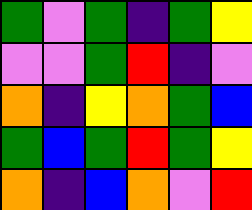[["green", "violet", "green", "indigo", "green", "yellow"], ["violet", "violet", "green", "red", "indigo", "violet"], ["orange", "indigo", "yellow", "orange", "green", "blue"], ["green", "blue", "green", "red", "green", "yellow"], ["orange", "indigo", "blue", "orange", "violet", "red"]]